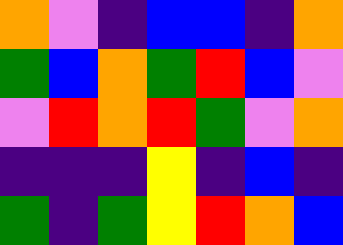[["orange", "violet", "indigo", "blue", "blue", "indigo", "orange"], ["green", "blue", "orange", "green", "red", "blue", "violet"], ["violet", "red", "orange", "red", "green", "violet", "orange"], ["indigo", "indigo", "indigo", "yellow", "indigo", "blue", "indigo"], ["green", "indigo", "green", "yellow", "red", "orange", "blue"]]